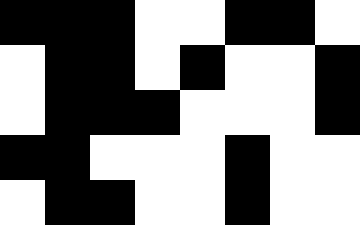[["black", "black", "black", "white", "white", "black", "black", "white"], ["white", "black", "black", "white", "black", "white", "white", "black"], ["white", "black", "black", "black", "white", "white", "white", "black"], ["black", "black", "white", "white", "white", "black", "white", "white"], ["white", "black", "black", "white", "white", "black", "white", "white"]]